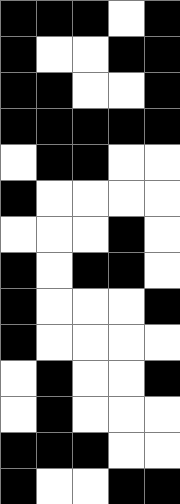[["black", "black", "black", "white", "black"], ["black", "white", "white", "black", "black"], ["black", "black", "white", "white", "black"], ["black", "black", "black", "black", "black"], ["white", "black", "black", "white", "white"], ["black", "white", "white", "white", "white"], ["white", "white", "white", "black", "white"], ["black", "white", "black", "black", "white"], ["black", "white", "white", "white", "black"], ["black", "white", "white", "white", "white"], ["white", "black", "white", "white", "black"], ["white", "black", "white", "white", "white"], ["black", "black", "black", "white", "white"], ["black", "white", "white", "black", "black"]]